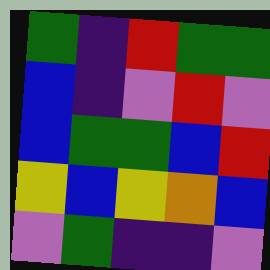[["green", "indigo", "red", "green", "green"], ["blue", "indigo", "violet", "red", "violet"], ["blue", "green", "green", "blue", "red"], ["yellow", "blue", "yellow", "orange", "blue"], ["violet", "green", "indigo", "indigo", "violet"]]